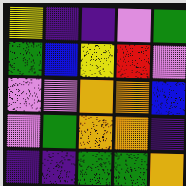[["yellow", "indigo", "indigo", "violet", "green"], ["green", "blue", "yellow", "red", "violet"], ["violet", "violet", "orange", "orange", "blue"], ["violet", "green", "orange", "orange", "indigo"], ["indigo", "indigo", "green", "green", "orange"]]